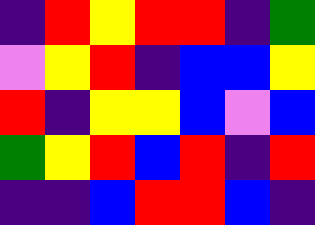[["indigo", "red", "yellow", "red", "red", "indigo", "green"], ["violet", "yellow", "red", "indigo", "blue", "blue", "yellow"], ["red", "indigo", "yellow", "yellow", "blue", "violet", "blue"], ["green", "yellow", "red", "blue", "red", "indigo", "red"], ["indigo", "indigo", "blue", "red", "red", "blue", "indigo"]]